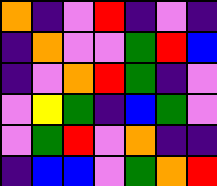[["orange", "indigo", "violet", "red", "indigo", "violet", "indigo"], ["indigo", "orange", "violet", "violet", "green", "red", "blue"], ["indigo", "violet", "orange", "red", "green", "indigo", "violet"], ["violet", "yellow", "green", "indigo", "blue", "green", "violet"], ["violet", "green", "red", "violet", "orange", "indigo", "indigo"], ["indigo", "blue", "blue", "violet", "green", "orange", "red"]]